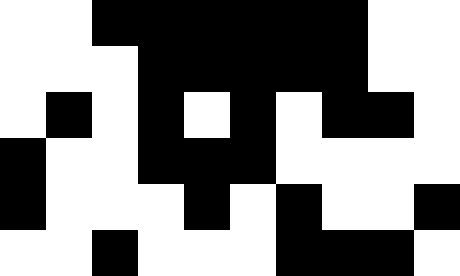[["white", "white", "black", "black", "black", "black", "black", "black", "white", "white"], ["white", "white", "white", "black", "black", "black", "black", "black", "white", "white"], ["white", "black", "white", "black", "white", "black", "white", "black", "black", "white"], ["black", "white", "white", "black", "black", "black", "white", "white", "white", "white"], ["black", "white", "white", "white", "black", "white", "black", "white", "white", "black"], ["white", "white", "black", "white", "white", "white", "black", "black", "black", "white"]]